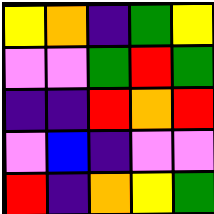[["yellow", "orange", "indigo", "green", "yellow"], ["violet", "violet", "green", "red", "green"], ["indigo", "indigo", "red", "orange", "red"], ["violet", "blue", "indigo", "violet", "violet"], ["red", "indigo", "orange", "yellow", "green"]]